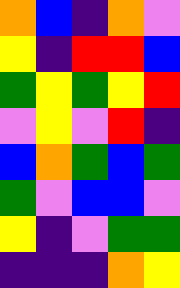[["orange", "blue", "indigo", "orange", "violet"], ["yellow", "indigo", "red", "red", "blue"], ["green", "yellow", "green", "yellow", "red"], ["violet", "yellow", "violet", "red", "indigo"], ["blue", "orange", "green", "blue", "green"], ["green", "violet", "blue", "blue", "violet"], ["yellow", "indigo", "violet", "green", "green"], ["indigo", "indigo", "indigo", "orange", "yellow"]]